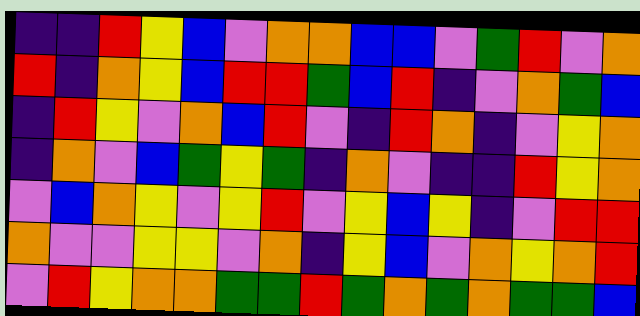[["indigo", "indigo", "red", "yellow", "blue", "violet", "orange", "orange", "blue", "blue", "violet", "green", "red", "violet", "orange"], ["red", "indigo", "orange", "yellow", "blue", "red", "red", "green", "blue", "red", "indigo", "violet", "orange", "green", "blue"], ["indigo", "red", "yellow", "violet", "orange", "blue", "red", "violet", "indigo", "red", "orange", "indigo", "violet", "yellow", "orange"], ["indigo", "orange", "violet", "blue", "green", "yellow", "green", "indigo", "orange", "violet", "indigo", "indigo", "red", "yellow", "orange"], ["violet", "blue", "orange", "yellow", "violet", "yellow", "red", "violet", "yellow", "blue", "yellow", "indigo", "violet", "red", "red"], ["orange", "violet", "violet", "yellow", "yellow", "violet", "orange", "indigo", "yellow", "blue", "violet", "orange", "yellow", "orange", "red"], ["violet", "red", "yellow", "orange", "orange", "green", "green", "red", "green", "orange", "green", "orange", "green", "green", "blue"]]